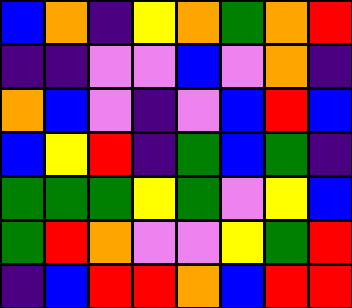[["blue", "orange", "indigo", "yellow", "orange", "green", "orange", "red"], ["indigo", "indigo", "violet", "violet", "blue", "violet", "orange", "indigo"], ["orange", "blue", "violet", "indigo", "violet", "blue", "red", "blue"], ["blue", "yellow", "red", "indigo", "green", "blue", "green", "indigo"], ["green", "green", "green", "yellow", "green", "violet", "yellow", "blue"], ["green", "red", "orange", "violet", "violet", "yellow", "green", "red"], ["indigo", "blue", "red", "red", "orange", "blue", "red", "red"]]